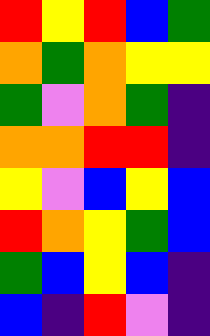[["red", "yellow", "red", "blue", "green"], ["orange", "green", "orange", "yellow", "yellow"], ["green", "violet", "orange", "green", "indigo"], ["orange", "orange", "red", "red", "indigo"], ["yellow", "violet", "blue", "yellow", "blue"], ["red", "orange", "yellow", "green", "blue"], ["green", "blue", "yellow", "blue", "indigo"], ["blue", "indigo", "red", "violet", "indigo"]]